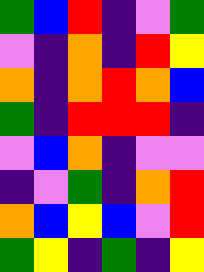[["green", "blue", "red", "indigo", "violet", "green"], ["violet", "indigo", "orange", "indigo", "red", "yellow"], ["orange", "indigo", "orange", "red", "orange", "blue"], ["green", "indigo", "red", "red", "red", "indigo"], ["violet", "blue", "orange", "indigo", "violet", "violet"], ["indigo", "violet", "green", "indigo", "orange", "red"], ["orange", "blue", "yellow", "blue", "violet", "red"], ["green", "yellow", "indigo", "green", "indigo", "yellow"]]